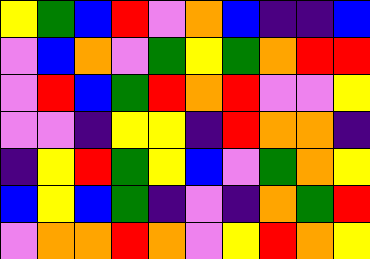[["yellow", "green", "blue", "red", "violet", "orange", "blue", "indigo", "indigo", "blue"], ["violet", "blue", "orange", "violet", "green", "yellow", "green", "orange", "red", "red"], ["violet", "red", "blue", "green", "red", "orange", "red", "violet", "violet", "yellow"], ["violet", "violet", "indigo", "yellow", "yellow", "indigo", "red", "orange", "orange", "indigo"], ["indigo", "yellow", "red", "green", "yellow", "blue", "violet", "green", "orange", "yellow"], ["blue", "yellow", "blue", "green", "indigo", "violet", "indigo", "orange", "green", "red"], ["violet", "orange", "orange", "red", "orange", "violet", "yellow", "red", "orange", "yellow"]]